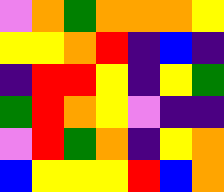[["violet", "orange", "green", "orange", "orange", "orange", "yellow"], ["yellow", "yellow", "orange", "red", "indigo", "blue", "indigo"], ["indigo", "red", "red", "yellow", "indigo", "yellow", "green"], ["green", "red", "orange", "yellow", "violet", "indigo", "indigo"], ["violet", "red", "green", "orange", "indigo", "yellow", "orange"], ["blue", "yellow", "yellow", "yellow", "red", "blue", "orange"]]